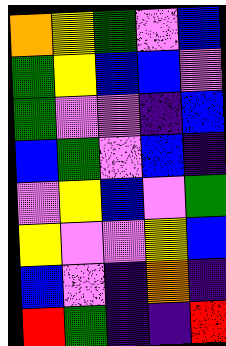[["orange", "yellow", "green", "violet", "blue"], ["green", "yellow", "blue", "blue", "violet"], ["green", "violet", "violet", "indigo", "blue"], ["blue", "green", "violet", "blue", "indigo"], ["violet", "yellow", "blue", "violet", "green"], ["yellow", "violet", "violet", "yellow", "blue"], ["blue", "violet", "indigo", "orange", "indigo"], ["red", "green", "indigo", "indigo", "red"]]